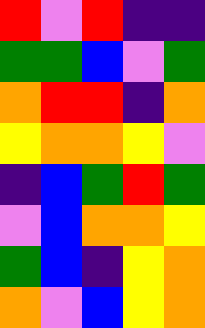[["red", "violet", "red", "indigo", "indigo"], ["green", "green", "blue", "violet", "green"], ["orange", "red", "red", "indigo", "orange"], ["yellow", "orange", "orange", "yellow", "violet"], ["indigo", "blue", "green", "red", "green"], ["violet", "blue", "orange", "orange", "yellow"], ["green", "blue", "indigo", "yellow", "orange"], ["orange", "violet", "blue", "yellow", "orange"]]